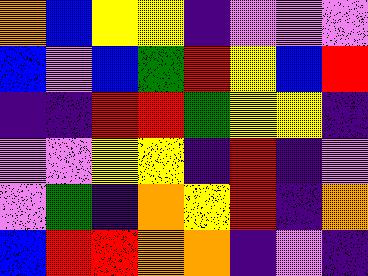[["orange", "blue", "yellow", "yellow", "indigo", "violet", "violet", "violet"], ["blue", "violet", "blue", "green", "red", "yellow", "blue", "red"], ["indigo", "indigo", "red", "red", "green", "yellow", "yellow", "indigo"], ["violet", "violet", "yellow", "yellow", "indigo", "red", "indigo", "violet"], ["violet", "green", "indigo", "orange", "yellow", "red", "indigo", "orange"], ["blue", "red", "red", "orange", "orange", "indigo", "violet", "indigo"]]